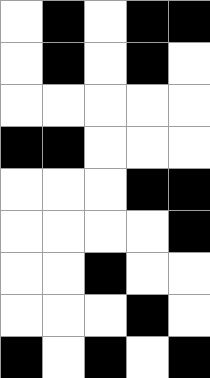[["white", "black", "white", "black", "black"], ["white", "black", "white", "black", "white"], ["white", "white", "white", "white", "white"], ["black", "black", "white", "white", "white"], ["white", "white", "white", "black", "black"], ["white", "white", "white", "white", "black"], ["white", "white", "black", "white", "white"], ["white", "white", "white", "black", "white"], ["black", "white", "black", "white", "black"]]